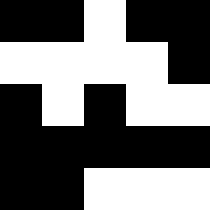[["black", "black", "white", "black", "black"], ["white", "white", "white", "white", "black"], ["black", "white", "black", "white", "white"], ["black", "black", "black", "black", "black"], ["black", "black", "white", "white", "white"]]